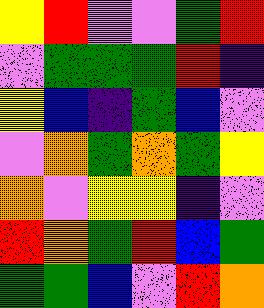[["yellow", "red", "violet", "violet", "green", "red"], ["violet", "green", "green", "green", "red", "indigo"], ["yellow", "blue", "indigo", "green", "blue", "violet"], ["violet", "orange", "green", "orange", "green", "yellow"], ["orange", "violet", "yellow", "yellow", "indigo", "violet"], ["red", "orange", "green", "red", "blue", "green"], ["green", "green", "blue", "violet", "red", "orange"]]